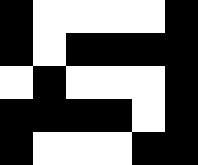[["black", "white", "white", "white", "white", "black"], ["black", "white", "black", "black", "black", "black"], ["white", "black", "white", "white", "white", "black"], ["black", "black", "black", "black", "white", "black"], ["black", "white", "white", "white", "black", "black"]]